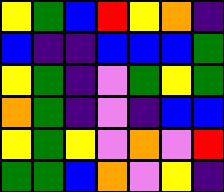[["yellow", "green", "blue", "red", "yellow", "orange", "indigo"], ["blue", "indigo", "indigo", "blue", "blue", "blue", "green"], ["yellow", "green", "indigo", "violet", "green", "yellow", "green"], ["orange", "green", "indigo", "violet", "indigo", "blue", "blue"], ["yellow", "green", "yellow", "violet", "orange", "violet", "red"], ["green", "green", "blue", "orange", "violet", "yellow", "indigo"]]